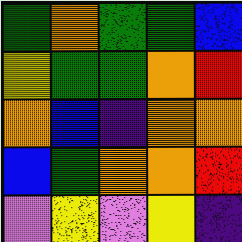[["green", "orange", "green", "green", "blue"], ["yellow", "green", "green", "orange", "red"], ["orange", "blue", "indigo", "orange", "orange"], ["blue", "green", "orange", "orange", "red"], ["violet", "yellow", "violet", "yellow", "indigo"]]